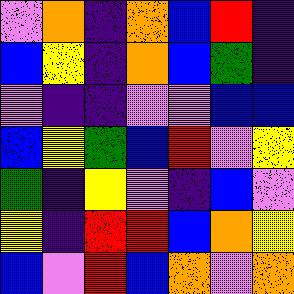[["violet", "orange", "indigo", "orange", "blue", "red", "indigo"], ["blue", "yellow", "indigo", "orange", "blue", "green", "indigo"], ["violet", "indigo", "indigo", "violet", "violet", "blue", "blue"], ["blue", "yellow", "green", "blue", "red", "violet", "yellow"], ["green", "indigo", "yellow", "violet", "indigo", "blue", "violet"], ["yellow", "indigo", "red", "red", "blue", "orange", "yellow"], ["blue", "violet", "red", "blue", "orange", "violet", "orange"]]